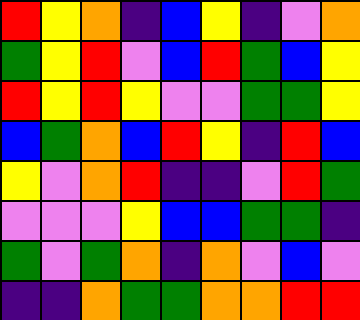[["red", "yellow", "orange", "indigo", "blue", "yellow", "indigo", "violet", "orange"], ["green", "yellow", "red", "violet", "blue", "red", "green", "blue", "yellow"], ["red", "yellow", "red", "yellow", "violet", "violet", "green", "green", "yellow"], ["blue", "green", "orange", "blue", "red", "yellow", "indigo", "red", "blue"], ["yellow", "violet", "orange", "red", "indigo", "indigo", "violet", "red", "green"], ["violet", "violet", "violet", "yellow", "blue", "blue", "green", "green", "indigo"], ["green", "violet", "green", "orange", "indigo", "orange", "violet", "blue", "violet"], ["indigo", "indigo", "orange", "green", "green", "orange", "orange", "red", "red"]]